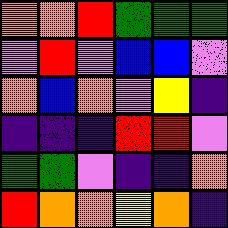[["orange", "orange", "red", "green", "green", "green"], ["violet", "red", "violet", "blue", "blue", "violet"], ["orange", "blue", "orange", "violet", "yellow", "indigo"], ["indigo", "indigo", "indigo", "red", "red", "violet"], ["green", "green", "violet", "indigo", "indigo", "orange"], ["red", "orange", "orange", "yellow", "orange", "indigo"]]